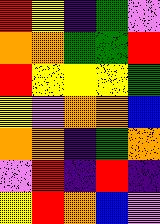[["red", "yellow", "indigo", "green", "violet"], ["orange", "orange", "green", "green", "red"], ["red", "yellow", "yellow", "yellow", "green"], ["yellow", "violet", "orange", "orange", "blue"], ["orange", "orange", "indigo", "green", "orange"], ["violet", "red", "indigo", "red", "indigo"], ["yellow", "red", "orange", "blue", "violet"]]